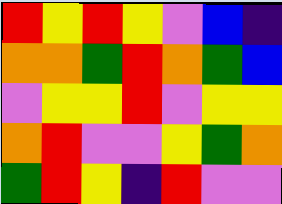[["red", "yellow", "red", "yellow", "violet", "blue", "indigo"], ["orange", "orange", "green", "red", "orange", "green", "blue"], ["violet", "yellow", "yellow", "red", "violet", "yellow", "yellow"], ["orange", "red", "violet", "violet", "yellow", "green", "orange"], ["green", "red", "yellow", "indigo", "red", "violet", "violet"]]